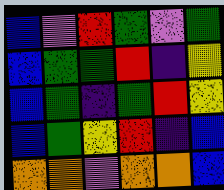[["blue", "violet", "red", "green", "violet", "green"], ["blue", "green", "green", "red", "indigo", "yellow"], ["blue", "green", "indigo", "green", "red", "yellow"], ["blue", "green", "yellow", "red", "indigo", "blue"], ["orange", "orange", "violet", "orange", "orange", "blue"]]